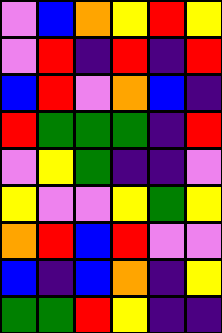[["violet", "blue", "orange", "yellow", "red", "yellow"], ["violet", "red", "indigo", "red", "indigo", "red"], ["blue", "red", "violet", "orange", "blue", "indigo"], ["red", "green", "green", "green", "indigo", "red"], ["violet", "yellow", "green", "indigo", "indigo", "violet"], ["yellow", "violet", "violet", "yellow", "green", "yellow"], ["orange", "red", "blue", "red", "violet", "violet"], ["blue", "indigo", "blue", "orange", "indigo", "yellow"], ["green", "green", "red", "yellow", "indigo", "indigo"]]